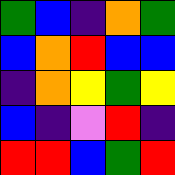[["green", "blue", "indigo", "orange", "green"], ["blue", "orange", "red", "blue", "blue"], ["indigo", "orange", "yellow", "green", "yellow"], ["blue", "indigo", "violet", "red", "indigo"], ["red", "red", "blue", "green", "red"]]